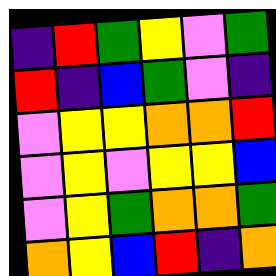[["indigo", "red", "green", "yellow", "violet", "green"], ["red", "indigo", "blue", "green", "violet", "indigo"], ["violet", "yellow", "yellow", "orange", "orange", "red"], ["violet", "yellow", "violet", "yellow", "yellow", "blue"], ["violet", "yellow", "green", "orange", "orange", "green"], ["orange", "yellow", "blue", "red", "indigo", "orange"]]